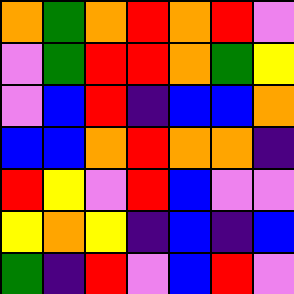[["orange", "green", "orange", "red", "orange", "red", "violet"], ["violet", "green", "red", "red", "orange", "green", "yellow"], ["violet", "blue", "red", "indigo", "blue", "blue", "orange"], ["blue", "blue", "orange", "red", "orange", "orange", "indigo"], ["red", "yellow", "violet", "red", "blue", "violet", "violet"], ["yellow", "orange", "yellow", "indigo", "blue", "indigo", "blue"], ["green", "indigo", "red", "violet", "blue", "red", "violet"]]